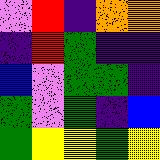[["violet", "red", "indigo", "orange", "orange"], ["indigo", "red", "green", "indigo", "indigo"], ["blue", "violet", "green", "green", "indigo"], ["green", "violet", "green", "indigo", "blue"], ["green", "yellow", "yellow", "green", "yellow"]]